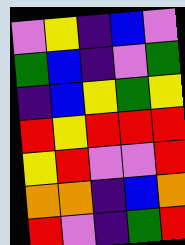[["violet", "yellow", "indigo", "blue", "violet"], ["green", "blue", "indigo", "violet", "green"], ["indigo", "blue", "yellow", "green", "yellow"], ["red", "yellow", "red", "red", "red"], ["yellow", "red", "violet", "violet", "red"], ["orange", "orange", "indigo", "blue", "orange"], ["red", "violet", "indigo", "green", "red"]]